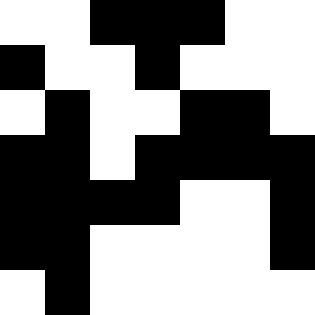[["white", "white", "black", "black", "black", "white", "white"], ["black", "white", "white", "black", "white", "white", "white"], ["white", "black", "white", "white", "black", "black", "white"], ["black", "black", "white", "black", "black", "black", "black"], ["black", "black", "black", "black", "white", "white", "black"], ["black", "black", "white", "white", "white", "white", "black"], ["white", "black", "white", "white", "white", "white", "white"]]